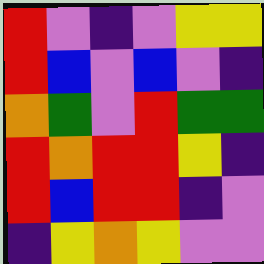[["red", "violet", "indigo", "violet", "yellow", "yellow"], ["red", "blue", "violet", "blue", "violet", "indigo"], ["orange", "green", "violet", "red", "green", "green"], ["red", "orange", "red", "red", "yellow", "indigo"], ["red", "blue", "red", "red", "indigo", "violet"], ["indigo", "yellow", "orange", "yellow", "violet", "violet"]]